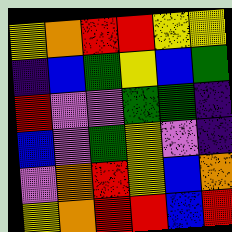[["yellow", "orange", "red", "red", "yellow", "yellow"], ["indigo", "blue", "green", "yellow", "blue", "green"], ["red", "violet", "violet", "green", "green", "indigo"], ["blue", "violet", "green", "yellow", "violet", "indigo"], ["violet", "orange", "red", "yellow", "blue", "orange"], ["yellow", "orange", "red", "red", "blue", "red"]]